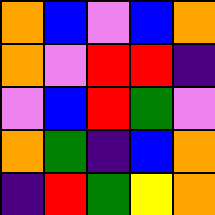[["orange", "blue", "violet", "blue", "orange"], ["orange", "violet", "red", "red", "indigo"], ["violet", "blue", "red", "green", "violet"], ["orange", "green", "indigo", "blue", "orange"], ["indigo", "red", "green", "yellow", "orange"]]